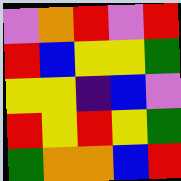[["violet", "orange", "red", "violet", "red"], ["red", "blue", "yellow", "yellow", "green"], ["yellow", "yellow", "indigo", "blue", "violet"], ["red", "yellow", "red", "yellow", "green"], ["green", "orange", "orange", "blue", "red"]]